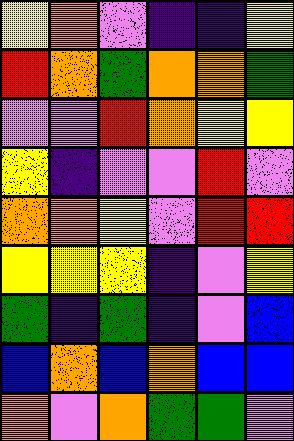[["yellow", "orange", "violet", "indigo", "indigo", "yellow"], ["red", "orange", "green", "orange", "orange", "green"], ["violet", "violet", "red", "orange", "yellow", "yellow"], ["yellow", "indigo", "violet", "violet", "red", "violet"], ["orange", "orange", "yellow", "violet", "red", "red"], ["yellow", "yellow", "yellow", "indigo", "violet", "yellow"], ["green", "indigo", "green", "indigo", "violet", "blue"], ["blue", "orange", "blue", "orange", "blue", "blue"], ["orange", "violet", "orange", "green", "green", "violet"]]